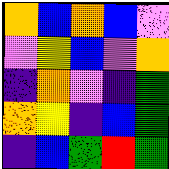[["orange", "blue", "orange", "blue", "violet"], ["violet", "yellow", "blue", "violet", "orange"], ["indigo", "orange", "violet", "indigo", "green"], ["orange", "yellow", "indigo", "blue", "green"], ["indigo", "blue", "green", "red", "green"]]